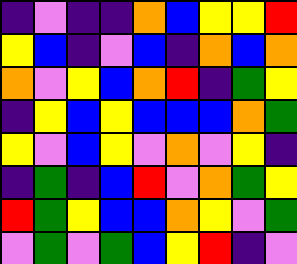[["indigo", "violet", "indigo", "indigo", "orange", "blue", "yellow", "yellow", "red"], ["yellow", "blue", "indigo", "violet", "blue", "indigo", "orange", "blue", "orange"], ["orange", "violet", "yellow", "blue", "orange", "red", "indigo", "green", "yellow"], ["indigo", "yellow", "blue", "yellow", "blue", "blue", "blue", "orange", "green"], ["yellow", "violet", "blue", "yellow", "violet", "orange", "violet", "yellow", "indigo"], ["indigo", "green", "indigo", "blue", "red", "violet", "orange", "green", "yellow"], ["red", "green", "yellow", "blue", "blue", "orange", "yellow", "violet", "green"], ["violet", "green", "violet", "green", "blue", "yellow", "red", "indigo", "violet"]]